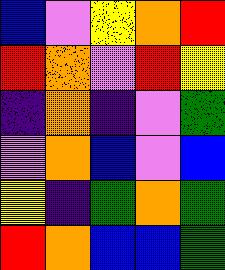[["blue", "violet", "yellow", "orange", "red"], ["red", "orange", "violet", "red", "yellow"], ["indigo", "orange", "indigo", "violet", "green"], ["violet", "orange", "blue", "violet", "blue"], ["yellow", "indigo", "green", "orange", "green"], ["red", "orange", "blue", "blue", "green"]]